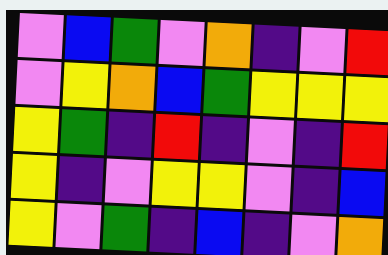[["violet", "blue", "green", "violet", "orange", "indigo", "violet", "red"], ["violet", "yellow", "orange", "blue", "green", "yellow", "yellow", "yellow"], ["yellow", "green", "indigo", "red", "indigo", "violet", "indigo", "red"], ["yellow", "indigo", "violet", "yellow", "yellow", "violet", "indigo", "blue"], ["yellow", "violet", "green", "indigo", "blue", "indigo", "violet", "orange"]]